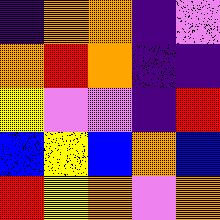[["indigo", "orange", "orange", "indigo", "violet"], ["orange", "red", "orange", "indigo", "indigo"], ["yellow", "violet", "violet", "indigo", "red"], ["blue", "yellow", "blue", "orange", "blue"], ["red", "yellow", "orange", "violet", "orange"]]